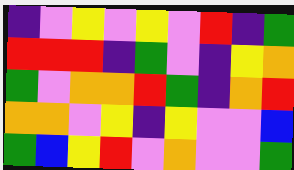[["indigo", "violet", "yellow", "violet", "yellow", "violet", "red", "indigo", "green"], ["red", "red", "red", "indigo", "green", "violet", "indigo", "yellow", "orange"], ["green", "violet", "orange", "orange", "red", "green", "indigo", "orange", "red"], ["orange", "orange", "violet", "yellow", "indigo", "yellow", "violet", "violet", "blue"], ["green", "blue", "yellow", "red", "violet", "orange", "violet", "violet", "green"]]